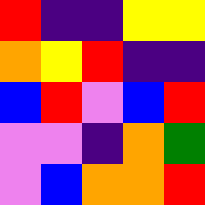[["red", "indigo", "indigo", "yellow", "yellow"], ["orange", "yellow", "red", "indigo", "indigo"], ["blue", "red", "violet", "blue", "red"], ["violet", "violet", "indigo", "orange", "green"], ["violet", "blue", "orange", "orange", "red"]]